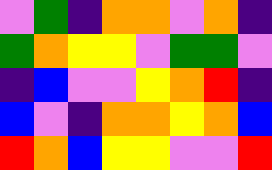[["violet", "green", "indigo", "orange", "orange", "violet", "orange", "indigo"], ["green", "orange", "yellow", "yellow", "violet", "green", "green", "violet"], ["indigo", "blue", "violet", "violet", "yellow", "orange", "red", "indigo"], ["blue", "violet", "indigo", "orange", "orange", "yellow", "orange", "blue"], ["red", "orange", "blue", "yellow", "yellow", "violet", "violet", "red"]]